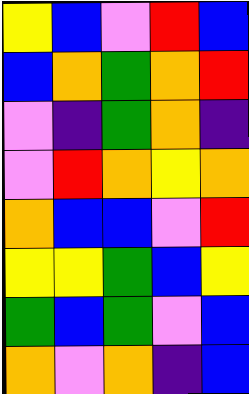[["yellow", "blue", "violet", "red", "blue"], ["blue", "orange", "green", "orange", "red"], ["violet", "indigo", "green", "orange", "indigo"], ["violet", "red", "orange", "yellow", "orange"], ["orange", "blue", "blue", "violet", "red"], ["yellow", "yellow", "green", "blue", "yellow"], ["green", "blue", "green", "violet", "blue"], ["orange", "violet", "orange", "indigo", "blue"]]